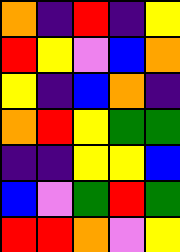[["orange", "indigo", "red", "indigo", "yellow"], ["red", "yellow", "violet", "blue", "orange"], ["yellow", "indigo", "blue", "orange", "indigo"], ["orange", "red", "yellow", "green", "green"], ["indigo", "indigo", "yellow", "yellow", "blue"], ["blue", "violet", "green", "red", "green"], ["red", "red", "orange", "violet", "yellow"]]